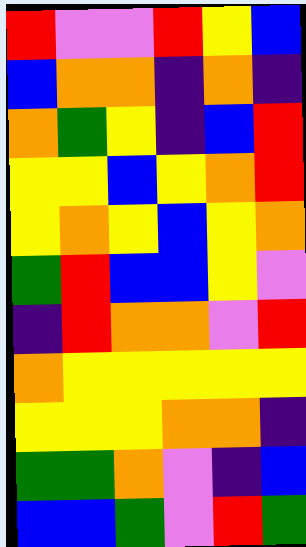[["red", "violet", "violet", "red", "yellow", "blue"], ["blue", "orange", "orange", "indigo", "orange", "indigo"], ["orange", "green", "yellow", "indigo", "blue", "red"], ["yellow", "yellow", "blue", "yellow", "orange", "red"], ["yellow", "orange", "yellow", "blue", "yellow", "orange"], ["green", "red", "blue", "blue", "yellow", "violet"], ["indigo", "red", "orange", "orange", "violet", "red"], ["orange", "yellow", "yellow", "yellow", "yellow", "yellow"], ["yellow", "yellow", "yellow", "orange", "orange", "indigo"], ["green", "green", "orange", "violet", "indigo", "blue"], ["blue", "blue", "green", "violet", "red", "green"]]